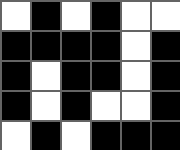[["white", "black", "white", "black", "white", "white"], ["black", "black", "black", "black", "white", "black"], ["black", "white", "black", "black", "white", "black"], ["black", "white", "black", "white", "white", "black"], ["white", "black", "white", "black", "black", "black"]]